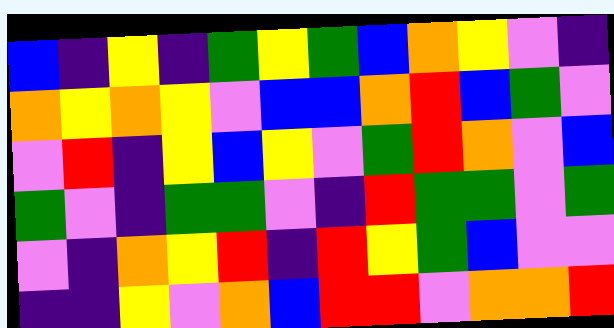[["blue", "indigo", "yellow", "indigo", "green", "yellow", "green", "blue", "orange", "yellow", "violet", "indigo"], ["orange", "yellow", "orange", "yellow", "violet", "blue", "blue", "orange", "red", "blue", "green", "violet"], ["violet", "red", "indigo", "yellow", "blue", "yellow", "violet", "green", "red", "orange", "violet", "blue"], ["green", "violet", "indigo", "green", "green", "violet", "indigo", "red", "green", "green", "violet", "green"], ["violet", "indigo", "orange", "yellow", "red", "indigo", "red", "yellow", "green", "blue", "violet", "violet"], ["indigo", "indigo", "yellow", "violet", "orange", "blue", "red", "red", "violet", "orange", "orange", "red"]]